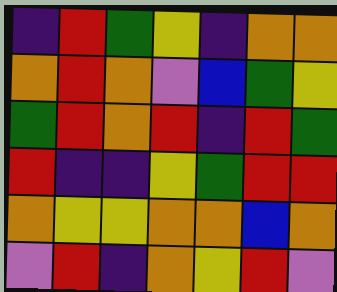[["indigo", "red", "green", "yellow", "indigo", "orange", "orange"], ["orange", "red", "orange", "violet", "blue", "green", "yellow"], ["green", "red", "orange", "red", "indigo", "red", "green"], ["red", "indigo", "indigo", "yellow", "green", "red", "red"], ["orange", "yellow", "yellow", "orange", "orange", "blue", "orange"], ["violet", "red", "indigo", "orange", "yellow", "red", "violet"]]